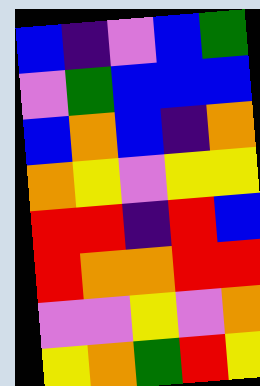[["blue", "indigo", "violet", "blue", "green"], ["violet", "green", "blue", "blue", "blue"], ["blue", "orange", "blue", "indigo", "orange"], ["orange", "yellow", "violet", "yellow", "yellow"], ["red", "red", "indigo", "red", "blue"], ["red", "orange", "orange", "red", "red"], ["violet", "violet", "yellow", "violet", "orange"], ["yellow", "orange", "green", "red", "yellow"]]